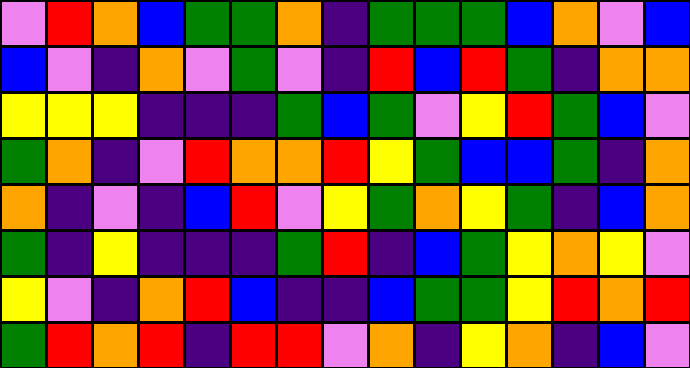[["violet", "red", "orange", "blue", "green", "green", "orange", "indigo", "green", "green", "green", "blue", "orange", "violet", "blue"], ["blue", "violet", "indigo", "orange", "violet", "green", "violet", "indigo", "red", "blue", "red", "green", "indigo", "orange", "orange"], ["yellow", "yellow", "yellow", "indigo", "indigo", "indigo", "green", "blue", "green", "violet", "yellow", "red", "green", "blue", "violet"], ["green", "orange", "indigo", "violet", "red", "orange", "orange", "red", "yellow", "green", "blue", "blue", "green", "indigo", "orange"], ["orange", "indigo", "violet", "indigo", "blue", "red", "violet", "yellow", "green", "orange", "yellow", "green", "indigo", "blue", "orange"], ["green", "indigo", "yellow", "indigo", "indigo", "indigo", "green", "red", "indigo", "blue", "green", "yellow", "orange", "yellow", "violet"], ["yellow", "violet", "indigo", "orange", "red", "blue", "indigo", "indigo", "blue", "green", "green", "yellow", "red", "orange", "red"], ["green", "red", "orange", "red", "indigo", "red", "red", "violet", "orange", "indigo", "yellow", "orange", "indigo", "blue", "violet"]]